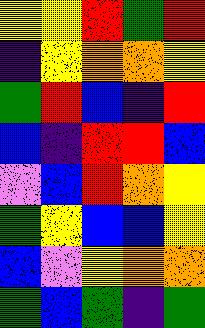[["yellow", "yellow", "red", "green", "red"], ["indigo", "yellow", "orange", "orange", "yellow"], ["green", "red", "blue", "indigo", "red"], ["blue", "indigo", "red", "red", "blue"], ["violet", "blue", "red", "orange", "yellow"], ["green", "yellow", "blue", "blue", "yellow"], ["blue", "violet", "yellow", "orange", "orange"], ["green", "blue", "green", "indigo", "green"]]